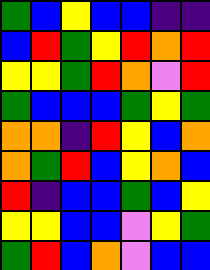[["green", "blue", "yellow", "blue", "blue", "indigo", "indigo"], ["blue", "red", "green", "yellow", "red", "orange", "red"], ["yellow", "yellow", "green", "red", "orange", "violet", "red"], ["green", "blue", "blue", "blue", "green", "yellow", "green"], ["orange", "orange", "indigo", "red", "yellow", "blue", "orange"], ["orange", "green", "red", "blue", "yellow", "orange", "blue"], ["red", "indigo", "blue", "blue", "green", "blue", "yellow"], ["yellow", "yellow", "blue", "blue", "violet", "yellow", "green"], ["green", "red", "blue", "orange", "violet", "blue", "blue"]]